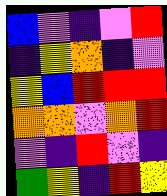[["blue", "violet", "indigo", "violet", "red"], ["indigo", "yellow", "orange", "indigo", "violet"], ["yellow", "blue", "red", "red", "red"], ["orange", "orange", "violet", "orange", "red"], ["violet", "indigo", "red", "violet", "indigo"], ["green", "yellow", "indigo", "red", "yellow"]]